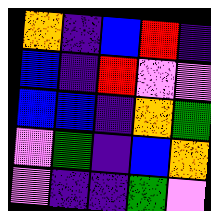[["orange", "indigo", "blue", "red", "indigo"], ["blue", "indigo", "red", "violet", "violet"], ["blue", "blue", "indigo", "orange", "green"], ["violet", "green", "indigo", "blue", "orange"], ["violet", "indigo", "indigo", "green", "violet"]]